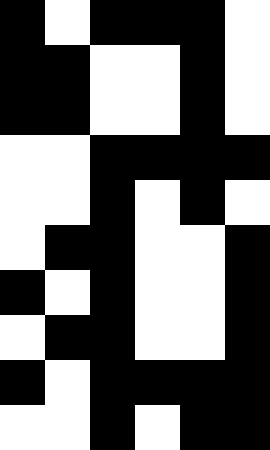[["black", "white", "black", "black", "black", "white"], ["black", "black", "white", "white", "black", "white"], ["black", "black", "white", "white", "black", "white"], ["white", "white", "black", "black", "black", "black"], ["white", "white", "black", "white", "black", "white"], ["white", "black", "black", "white", "white", "black"], ["black", "white", "black", "white", "white", "black"], ["white", "black", "black", "white", "white", "black"], ["black", "white", "black", "black", "black", "black"], ["white", "white", "black", "white", "black", "black"]]